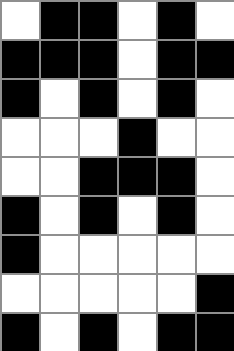[["white", "black", "black", "white", "black", "white"], ["black", "black", "black", "white", "black", "black"], ["black", "white", "black", "white", "black", "white"], ["white", "white", "white", "black", "white", "white"], ["white", "white", "black", "black", "black", "white"], ["black", "white", "black", "white", "black", "white"], ["black", "white", "white", "white", "white", "white"], ["white", "white", "white", "white", "white", "black"], ["black", "white", "black", "white", "black", "black"]]